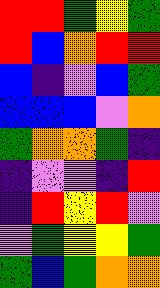[["red", "red", "green", "yellow", "green"], ["red", "blue", "orange", "red", "red"], ["blue", "indigo", "violet", "blue", "green"], ["blue", "blue", "blue", "violet", "orange"], ["green", "orange", "orange", "green", "indigo"], ["indigo", "violet", "violet", "indigo", "red"], ["indigo", "red", "yellow", "red", "violet"], ["violet", "green", "yellow", "yellow", "green"], ["green", "blue", "green", "orange", "orange"]]